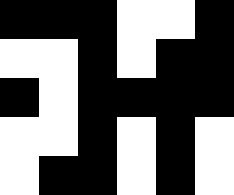[["black", "black", "black", "white", "white", "black"], ["white", "white", "black", "white", "black", "black"], ["black", "white", "black", "black", "black", "black"], ["white", "white", "black", "white", "black", "white"], ["white", "black", "black", "white", "black", "white"]]